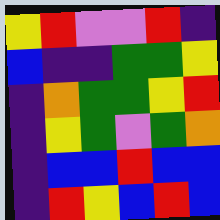[["yellow", "red", "violet", "violet", "red", "indigo"], ["blue", "indigo", "indigo", "green", "green", "yellow"], ["indigo", "orange", "green", "green", "yellow", "red"], ["indigo", "yellow", "green", "violet", "green", "orange"], ["indigo", "blue", "blue", "red", "blue", "blue"], ["indigo", "red", "yellow", "blue", "red", "blue"]]